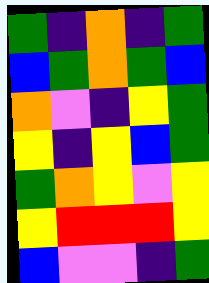[["green", "indigo", "orange", "indigo", "green"], ["blue", "green", "orange", "green", "blue"], ["orange", "violet", "indigo", "yellow", "green"], ["yellow", "indigo", "yellow", "blue", "green"], ["green", "orange", "yellow", "violet", "yellow"], ["yellow", "red", "red", "red", "yellow"], ["blue", "violet", "violet", "indigo", "green"]]